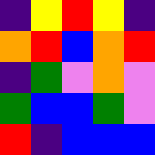[["indigo", "yellow", "red", "yellow", "indigo"], ["orange", "red", "blue", "orange", "red"], ["indigo", "green", "violet", "orange", "violet"], ["green", "blue", "blue", "green", "violet"], ["red", "indigo", "blue", "blue", "blue"]]